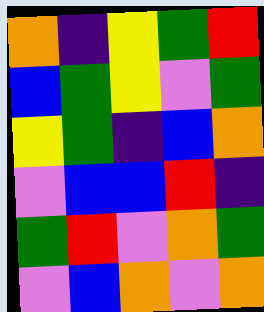[["orange", "indigo", "yellow", "green", "red"], ["blue", "green", "yellow", "violet", "green"], ["yellow", "green", "indigo", "blue", "orange"], ["violet", "blue", "blue", "red", "indigo"], ["green", "red", "violet", "orange", "green"], ["violet", "blue", "orange", "violet", "orange"]]